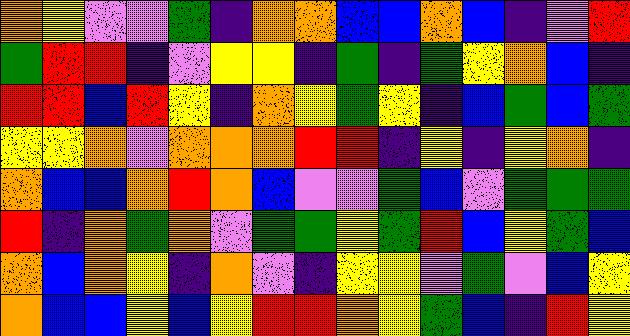[["orange", "yellow", "violet", "violet", "green", "indigo", "orange", "orange", "blue", "blue", "orange", "blue", "indigo", "violet", "red"], ["green", "red", "red", "indigo", "violet", "yellow", "yellow", "indigo", "green", "indigo", "green", "yellow", "orange", "blue", "indigo"], ["red", "red", "blue", "red", "yellow", "indigo", "orange", "yellow", "green", "yellow", "indigo", "blue", "green", "blue", "green"], ["yellow", "yellow", "orange", "violet", "orange", "orange", "orange", "red", "red", "indigo", "yellow", "indigo", "yellow", "orange", "indigo"], ["orange", "blue", "blue", "orange", "red", "orange", "blue", "violet", "violet", "green", "blue", "violet", "green", "green", "green"], ["red", "indigo", "orange", "green", "orange", "violet", "green", "green", "yellow", "green", "red", "blue", "yellow", "green", "blue"], ["orange", "blue", "orange", "yellow", "indigo", "orange", "violet", "indigo", "yellow", "yellow", "violet", "green", "violet", "blue", "yellow"], ["orange", "blue", "blue", "yellow", "blue", "yellow", "red", "red", "orange", "yellow", "green", "blue", "indigo", "red", "yellow"]]